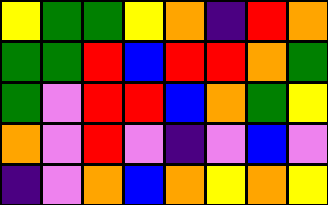[["yellow", "green", "green", "yellow", "orange", "indigo", "red", "orange"], ["green", "green", "red", "blue", "red", "red", "orange", "green"], ["green", "violet", "red", "red", "blue", "orange", "green", "yellow"], ["orange", "violet", "red", "violet", "indigo", "violet", "blue", "violet"], ["indigo", "violet", "orange", "blue", "orange", "yellow", "orange", "yellow"]]